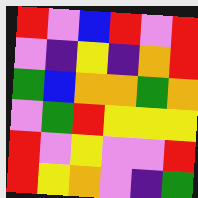[["red", "violet", "blue", "red", "violet", "red"], ["violet", "indigo", "yellow", "indigo", "orange", "red"], ["green", "blue", "orange", "orange", "green", "orange"], ["violet", "green", "red", "yellow", "yellow", "yellow"], ["red", "violet", "yellow", "violet", "violet", "red"], ["red", "yellow", "orange", "violet", "indigo", "green"]]